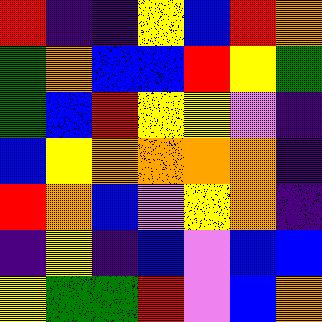[["red", "indigo", "indigo", "yellow", "blue", "red", "orange"], ["green", "orange", "blue", "blue", "red", "yellow", "green"], ["green", "blue", "red", "yellow", "yellow", "violet", "indigo"], ["blue", "yellow", "orange", "orange", "orange", "orange", "indigo"], ["red", "orange", "blue", "violet", "yellow", "orange", "indigo"], ["indigo", "yellow", "indigo", "blue", "violet", "blue", "blue"], ["yellow", "green", "green", "red", "violet", "blue", "orange"]]